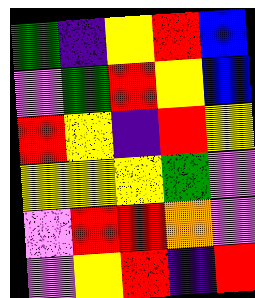[["green", "indigo", "yellow", "red", "blue"], ["violet", "green", "red", "yellow", "blue"], ["red", "yellow", "indigo", "red", "yellow"], ["yellow", "yellow", "yellow", "green", "violet"], ["violet", "red", "red", "orange", "violet"], ["violet", "yellow", "red", "indigo", "red"]]